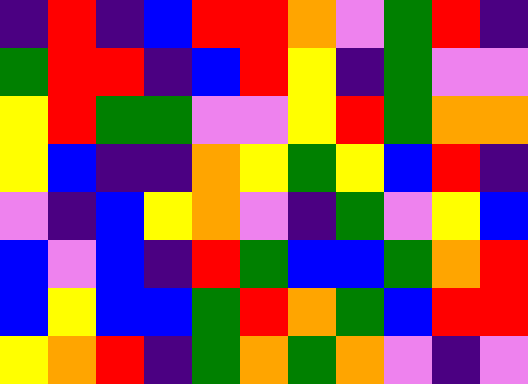[["indigo", "red", "indigo", "blue", "red", "red", "orange", "violet", "green", "red", "indigo"], ["green", "red", "red", "indigo", "blue", "red", "yellow", "indigo", "green", "violet", "violet"], ["yellow", "red", "green", "green", "violet", "violet", "yellow", "red", "green", "orange", "orange"], ["yellow", "blue", "indigo", "indigo", "orange", "yellow", "green", "yellow", "blue", "red", "indigo"], ["violet", "indigo", "blue", "yellow", "orange", "violet", "indigo", "green", "violet", "yellow", "blue"], ["blue", "violet", "blue", "indigo", "red", "green", "blue", "blue", "green", "orange", "red"], ["blue", "yellow", "blue", "blue", "green", "red", "orange", "green", "blue", "red", "red"], ["yellow", "orange", "red", "indigo", "green", "orange", "green", "orange", "violet", "indigo", "violet"]]